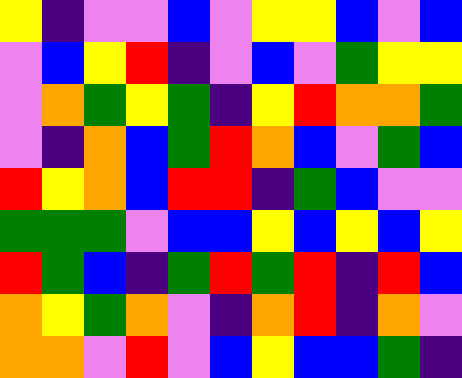[["yellow", "indigo", "violet", "violet", "blue", "violet", "yellow", "yellow", "blue", "violet", "blue"], ["violet", "blue", "yellow", "red", "indigo", "violet", "blue", "violet", "green", "yellow", "yellow"], ["violet", "orange", "green", "yellow", "green", "indigo", "yellow", "red", "orange", "orange", "green"], ["violet", "indigo", "orange", "blue", "green", "red", "orange", "blue", "violet", "green", "blue"], ["red", "yellow", "orange", "blue", "red", "red", "indigo", "green", "blue", "violet", "violet"], ["green", "green", "green", "violet", "blue", "blue", "yellow", "blue", "yellow", "blue", "yellow"], ["red", "green", "blue", "indigo", "green", "red", "green", "red", "indigo", "red", "blue"], ["orange", "yellow", "green", "orange", "violet", "indigo", "orange", "red", "indigo", "orange", "violet"], ["orange", "orange", "violet", "red", "violet", "blue", "yellow", "blue", "blue", "green", "indigo"]]